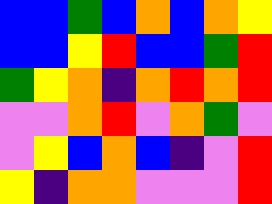[["blue", "blue", "green", "blue", "orange", "blue", "orange", "yellow"], ["blue", "blue", "yellow", "red", "blue", "blue", "green", "red"], ["green", "yellow", "orange", "indigo", "orange", "red", "orange", "red"], ["violet", "violet", "orange", "red", "violet", "orange", "green", "violet"], ["violet", "yellow", "blue", "orange", "blue", "indigo", "violet", "red"], ["yellow", "indigo", "orange", "orange", "violet", "violet", "violet", "red"]]